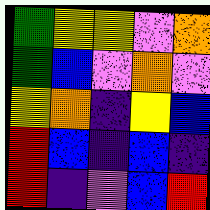[["green", "yellow", "yellow", "violet", "orange"], ["green", "blue", "violet", "orange", "violet"], ["yellow", "orange", "indigo", "yellow", "blue"], ["red", "blue", "indigo", "blue", "indigo"], ["red", "indigo", "violet", "blue", "red"]]